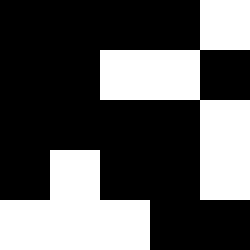[["black", "black", "black", "black", "white"], ["black", "black", "white", "white", "black"], ["black", "black", "black", "black", "white"], ["black", "white", "black", "black", "white"], ["white", "white", "white", "black", "black"]]